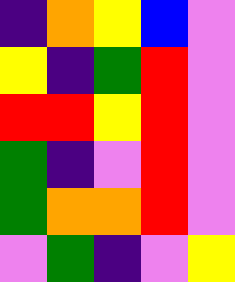[["indigo", "orange", "yellow", "blue", "violet"], ["yellow", "indigo", "green", "red", "violet"], ["red", "red", "yellow", "red", "violet"], ["green", "indigo", "violet", "red", "violet"], ["green", "orange", "orange", "red", "violet"], ["violet", "green", "indigo", "violet", "yellow"]]